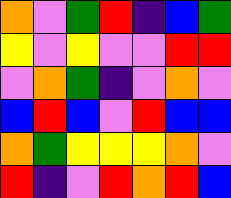[["orange", "violet", "green", "red", "indigo", "blue", "green"], ["yellow", "violet", "yellow", "violet", "violet", "red", "red"], ["violet", "orange", "green", "indigo", "violet", "orange", "violet"], ["blue", "red", "blue", "violet", "red", "blue", "blue"], ["orange", "green", "yellow", "yellow", "yellow", "orange", "violet"], ["red", "indigo", "violet", "red", "orange", "red", "blue"]]